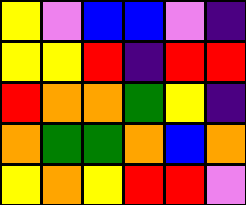[["yellow", "violet", "blue", "blue", "violet", "indigo"], ["yellow", "yellow", "red", "indigo", "red", "red"], ["red", "orange", "orange", "green", "yellow", "indigo"], ["orange", "green", "green", "orange", "blue", "orange"], ["yellow", "orange", "yellow", "red", "red", "violet"]]